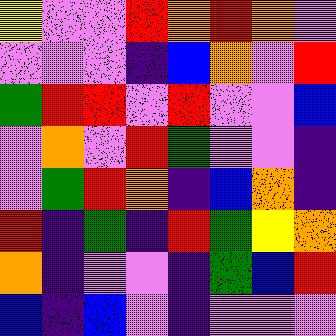[["yellow", "violet", "violet", "red", "orange", "red", "orange", "violet"], ["violet", "violet", "violet", "indigo", "blue", "orange", "violet", "red"], ["green", "red", "red", "violet", "red", "violet", "violet", "blue"], ["violet", "orange", "violet", "red", "green", "violet", "violet", "indigo"], ["violet", "green", "red", "orange", "indigo", "blue", "orange", "indigo"], ["red", "indigo", "green", "indigo", "red", "green", "yellow", "orange"], ["orange", "indigo", "violet", "violet", "indigo", "green", "blue", "red"], ["blue", "indigo", "blue", "violet", "indigo", "violet", "violet", "violet"]]